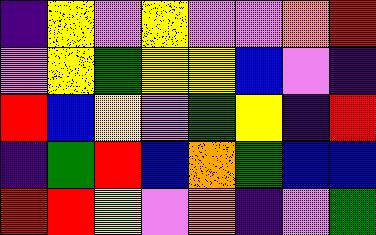[["indigo", "yellow", "violet", "yellow", "violet", "violet", "orange", "red"], ["violet", "yellow", "green", "yellow", "yellow", "blue", "violet", "indigo"], ["red", "blue", "yellow", "violet", "green", "yellow", "indigo", "red"], ["indigo", "green", "red", "blue", "orange", "green", "blue", "blue"], ["red", "red", "yellow", "violet", "orange", "indigo", "violet", "green"]]